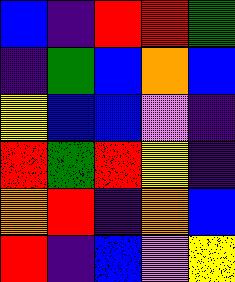[["blue", "indigo", "red", "red", "green"], ["indigo", "green", "blue", "orange", "blue"], ["yellow", "blue", "blue", "violet", "indigo"], ["red", "green", "red", "yellow", "indigo"], ["orange", "red", "indigo", "orange", "blue"], ["red", "indigo", "blue", "violet", "yellow"]]